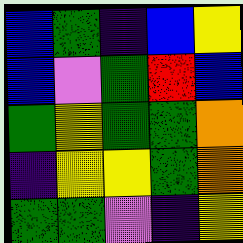[["blue", "green", "indigo", "blue", "yellow"], ["blue", "violet", "green", "red", "blue"], ["green", "yellow", "green", "green", "orange"], ["indigo", "yellow", "yellow", "green", "orange"], ["green", "green", "violet", "indigo", "yellow"]]